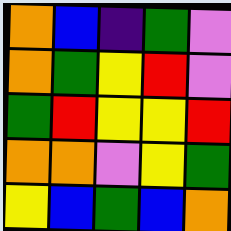[["orange", "blue", "indigo", "green", "violet"], ["orange", "green", "yellow", "red", "violet"], ["green", "red", "yellow", "yellow", "red"], ["orange", "orange", "violet", "yellow", "green"], ["yellow", "blue", "green", "blue", "orange"]]